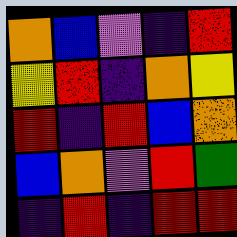[["orange", "blue", "violet", "indigo", "red"], ["yellow", "red", "indigo", "orange", "yellow"], ["red", "indigo", "red", "blue", "orange"], ["blue", "orange", "violet", "red", "green"], ["indigo", "red", "indigo", "red", "red"]]